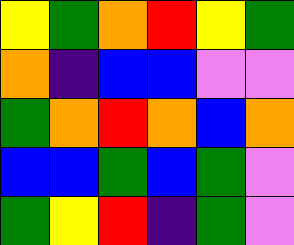[["yellow", "green", "orange", "red", "yellow", "green"], ["orange", "indigo", "blue", "blue", "violet", "violet"], ["green", "orange", "red", "orange", "blue", "orange"], ["blue", "blue", "green", "blue", "green", "violet"], ["green", "yellow", "red", "indigo", "green", "violet"]]